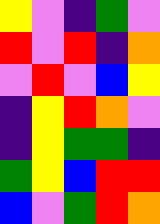[["yellow", "violet", "indigo", "green", "violet"], ["red", "violet", "red", "indigo", "orange"], ["violet", "red", "violet", "blue", "yellow"], ["indigo", "yellow", "red", "orange", "violet"], ["indigo", "yellow", "green", "green", "indigo"], ["green", "yellow", "blue", "red", "red"], ["blue", "violet", "green", "red", "orange"]]